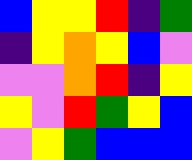[["blue", "yellow", "yellow", "red", "indigo", "green"], ["indigo", "yellow", "orange", "yellow", "blue", "violet"], ["violet", "violet", "orange", "red", "indigo", "yellow"], ["yellow", "violet", "red", "green", "yellow", "blue"], ["violet", "yellow", "green", "blue", "blue", "blue"]]